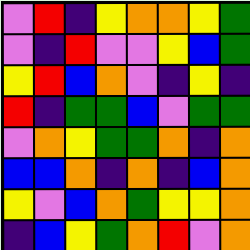[["violet", "red", "indigo", "yellow", "orange", "orange", "yellow", "green"], ["violet", "indigo", "red", "violet", "violet", "yellow", "blue", "green"], ["yellow", "red", "blue", "orange", "violet", "indigo", "yellow", "indigo"], ["red", "indigo", "green", "green", "blue", "violet", "green", "green"], ["violet", "orange", "yellow", "green", "green", "orange", "indigo", "orange"], ["blue", "blue", "orange", "indigo", "orange", "indigo", "blue", "orange"], ["yellow", "violet", "blue", "orange", "green", "yellow", "yellow", "orange"], ["indigo", "blue", "yellow", "green", "orange", "red", "violet", "orange"]]